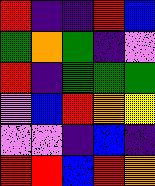[["red", "indigo", "indigo", "red", "blue"], ["green", "orange", "green", "indigo", "violet"], ["red", "indigo", "green", "green", "green"], ["violet", "blue", "red", "orange", "yellow"], ["violet", "violet", "indigo", "blue", "indigo"], ["red", "red", "blue", "red", "orange"]]